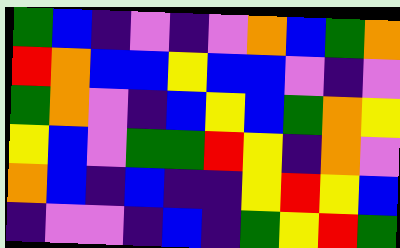[["green", "blue", "indigo", "violet", "indigo", "violet", "orange", "blue", "green", "orange"], ["red", "orange", "blue", "blue", "yellow", "blue", "blue", "violet", "indigo", "violet"], ["green", "orange", "violet", "indigo", "blue", "yellow", "blue", "green", "orange", "yellow"], ["yellow", "blue", "violet", "green", "green", "red", "yellow", "indigo", "orange", "violet"], ["orange", "blue", "indigo", "blue", "indigo", "indigo", "yellow", "red", "yellow", "blue"], ["indigo", "violet", "violet", "indigo", "blue", "indigo", "green", "yellow", "red", "green"]]